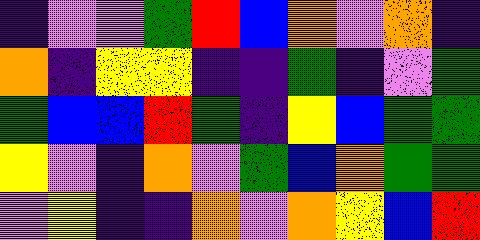[["indigo", "violet", "violet", "green", "red", "blue", "orange", "violet", "orange", "indigo"], ["orange", "indigo", "yellow", "yellow", "indigo", "indigo", "green", "indigo", "violet", "green"], ["green", "blue", "blue", "red", "green", "indigo", "yellow", "blue", "green", "green"], ["yellow", "violet", "indigo", "orange", "violet", "green", "blue", "orange", "green", "green"], ["violet", "yellow", "indigo", "indigo", "orange", "violet", "orange", "yellow", "blue", "red"]]